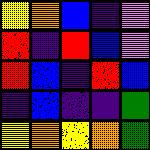[["yellow", "orange", "blue", "indigo", "violet"], ["red", "indigo", "red", "blue", "violet"], ["red", "blue", "indigo", "red", "blue"], ["indigo", "blue", "indigo", "indigo", "green"], ["yellow", "orange", "yellow", "orange", "green"]]